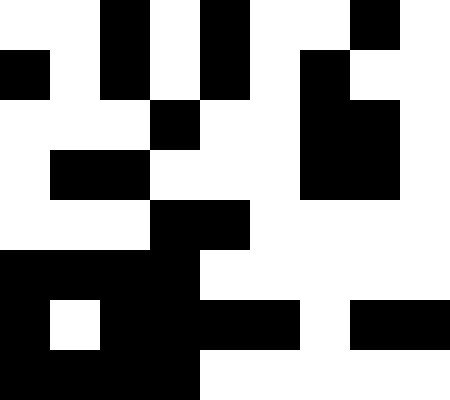[["white", "white", "black", "white", "black", "white", "white", "black", "white"], ["black", "white", "black", "white", "black", "white", "black", "white", "white"], ["white", "white", "white", "black", "white", "white", "black", "black", "white"], ["white", "black", "black", "white", "white", "white", "black", "black", "white"], ["white", "white", "white", "black", "black", "white", "white", "white", "white"], ["black", "black", "black", "black", "white", "white", "white", "white", "white"], ["black", "white", "black", "black", "black", "black", "white", "black", "black"], ["black", "black", "black", "black", "white", "white", "white", "white", "white"]]